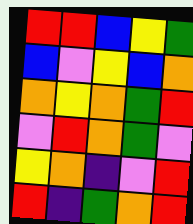[["red", "red", "blue", "yellow", "green"], ["blue", "violet", "yellow", "blue", "orange"], ["orange", "yellow", "orange", "green", "red"], ["violet", "red", "orange", "green", "violet"], ["yellow", "orange", "indigo", "violet", "red"], ["red", "indigo", "green", "orange", "red"]]